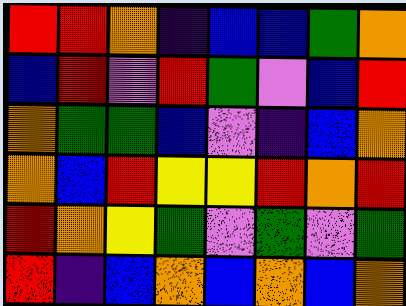[["red", "red", "orange", "indigo", "blue", "blue", "green", "orange"], ["blue", "red", "violet", "red", "green", "violet", "blue", "red"], ["orange", "green", "green", "blue", "violet", "indigo", "blue", "orange"], ["orange", "blue", "red", "yellow", "yellow", "red", "orange", "red"], ["red", "orange", "yellow", "green", "violet", "green", "violet", "green"], ["red", "indigo", "blue", "orange", "blue", "orange", "blue", "orange"]]